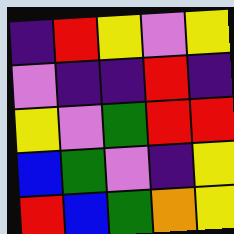[["indigo", "red", "yellow", "violet", "yellow"], ["violet", "indigo", "indigo", "red", "indigo"], ["yellow", "violet", "green", "red", "red"], ["blue", "green", "violet", "indigo", "yellow"], ["red", "blue", "green", "orange", "yellow"]]